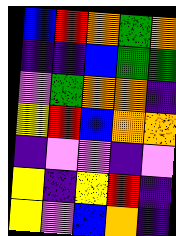[["blue", "red", "orange", "green", "orange"], ["indigo", "indigo", "blue", "green", "green"], ["violet", "green", "orange", "orange", "indigo"], ["yellow", "red", "blue", "orange", "orange"], ["indigo", "violet", "violet", "indigo", "violet"], ["yellow", "indigo", "yellow", "red", "indigo"], ["yellow", "violet", "blue", "orange", "indigo"]]